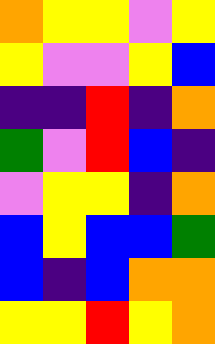[["orange", "yellow", "yellow", "violet", "yellow"], ["yellow", "violet", "violet", "yellow", "blue"], ["indigo", "indigo", "red", "indigo", "orange"], ["green", "violet", "red", "blue", "indigo"], ["violet", "yellow", "yellow", "indigo", "orange"], ["blue", "yellow", "blue", "blue", "green"], ["blue", "indigo", "blue", "orange", "orange"], ["yellow", "yellow", "red", "yellow", "orange"]]